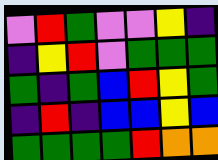[["violet", "red", "green", "violet", "violet", "yellow", "indigo"], ["indigo", "yellow", "red", "violet", "green", "green", "green"], ["green", "indigo", "green", "blue", "red", "yellow", "green"], ["indigo", "red", "indigo", "blue", "blue", "yellow", "blue"], ["green", "green", "green", "green", "red", "orange", "orange"]]